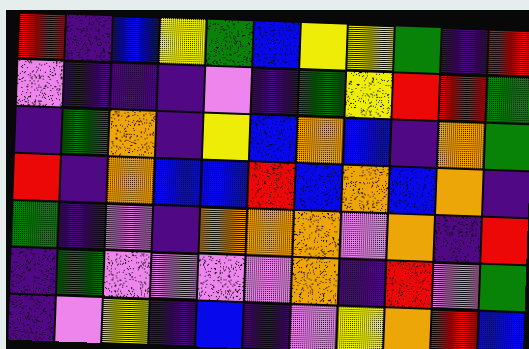[["red", "indigo", "blue", "yellow", "green", "blue", "yellow", "yellow", "green", "indigo", "red"], ["violet", "indigo", "indigo", "indigo", "violet", "indigo", "green", "yellow", "red", "red", "green"], ["indigo", "green", "orange", "indigo", "yellow", "blue", "orange", "blue", "indigo", "orange", "green"], ["red", "indigo", "orange", "blue", "blue", "red", "blue", "orange", "blue", "orange", "indigo"], ["green", "indigo", "violet", "indigo", "orange", "orange", "orange", "violet", "orange", "indigo", "red"], ["indigo", "green", "violet", "violet", "violet", "violet", "orange", "indigo", "red", "violet", "green"], ["indigo", "violet", "yellow", "indigo", "blue", "indigo", "violet", "yellow", "orange", "red", "blue"]]